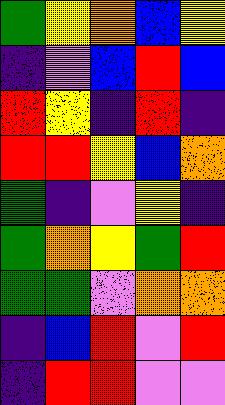[["green", "yellow", "orange", "blue", "yellow"], ["indigo", "violet", "blue", "red", "blue"], ["red", "yellow", "indigo", "red", "indigo"], ["red", "red", "yellow", "blue", "orange"], ["green", "indigo", "violet", "yellow", "indigo"], ["green", "orange", "yellow", "green", "red"], ["green", "green", "violet", "orange", "orange"], ["indigo", "blue", "red", "violet", "red"], ["indigo", "red", "red", "violet", "violet"]]